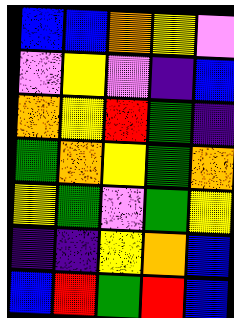[["blue", "blue", "orange", "yellow", "violet"], ["violet", "yellow", "violet", "indigo", "blue"], ["orange", "yellow", "red", "green", "indigo"], ["green", "orange", "yellow", "green", "orange"], ["yellow", "green", "violet", "green", "yellow"], ["indigo", "indigo", "yellow", "orange", "blue"], ["blue", "red", "green", "red", "blue"]]